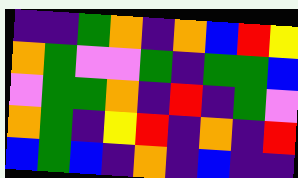[["indigo", "indigo", "green", "orange", "indigo", "orange", "blue", "red", "yellow"], ["orange", "green", "violet", "violet", "green", "indigo", "green", "green", "blue"], ["violet", "green", "green", "orange", "indigo", "red", "indigo", "green", "violet"], ["orange", "green", "indigo", "yellow", "red", "indigo", "orange", "indigo", "red"], ["blue", "green", "blue", "indigo", "orange", "indigo", "blue", "indigo", "indigo"]]